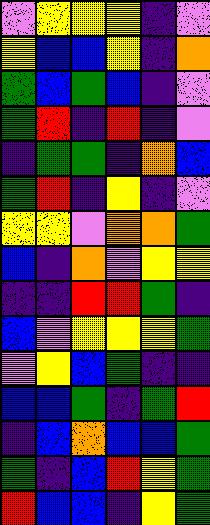[["violet", "yellow", "yellow", "yellow", "indigo", "violet"], ["yellow", "blue", "blue", "yellow", "indigo", "orange"], ["green", "blue", "green", "blue", "indigo", "violet"], ["green", "red", "indigo", "red", "indigo", "violet"], ["indigo", "green", "green", "indigo", "orange", "blue"], ["green", "red", "indigo", "yellow", "indigo", "violet"], ["yellow", "yellow", "violet", "orange", "orange", "green"], ["blue", "indigo", "orange", "violet", "yellow", "yellow"], ["indigo", "indigo", "red", "red", "green", "indigo"], ["blue", "violet", "yellow", "yellow", "yellow", "green"], ["violet", "yellow", "blue", "green", "indigo", "indigo"], ["blue", "blue", "green", "indigo", "green", "red"], ["indigo", "blue", "orange", "blue", "blue", "green"], ["green", "indigo", "blue", "red", "yellow", "green"], ["red", "blue", "blue", "indigo", "yellow", "green"]]